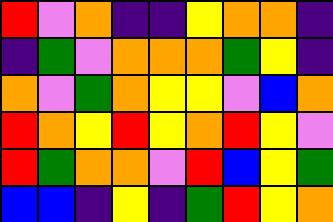[["red", "violet", "orange", "indigo", "indigo", "yellow", "orange", "orange", "indigo"], ["indigo", "green", "violet", "orange", "orange", "orange", "green", "yellow", "indigo"], ["orange", "violet", "green", "orange", "yellow", "yellow", "violet", "blue", "orange"], ["red", "orange", "yellow", "red", "yellow", "orange", "red", "yellow", "violet"], ["red", "green", "orange", "orange", "violet", "red", "blue", "yellow", "green"], ["blue", "blue", "indigo", "yellow", "indigo", "green", "red", "yellow", "orange"]]